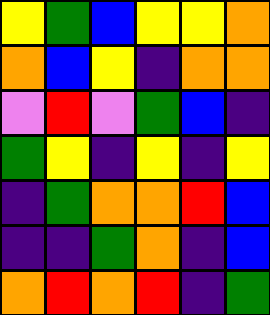[["yellow", "green", "blue", "yellow", "yellow", "orange"], ["orange", "blue", "yellow", "indigo", "orange", "orange"], ["violet", "red", "violet", "green", "blue", "indigo"], ["green", "yellow", "indigo", "yellow", "indigo", "yellow"], ["indigo", "green", "orange", "orange", "red", "blue"], ["indigo", "indigo", "green", "orange", "indigo", "blue"], ["orange", "red", "orange", "red", "indigo", "green"]]